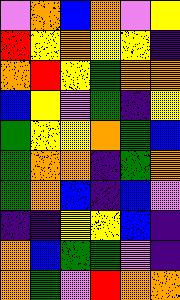[["violet", "orange", "blue", "orange", "violet", "yellow"], ["red", "yellow", "orange", "yellow", "yellow", "indigo"], ["orange", "red", "yellow", "green", "orange", "orange"], ["blue", "yellow", "violet", "green", "indigo", "yellow"], ["green", "yellow", "yellow", "orange", "green", "blue"], ["green", "orange", "orange", "indigo", "green", "orange"], ["green", "orange", "blue", "indigo", "blue", "violet"], ["indigo", "indigo", "yellow", "yellow", "blue", "indigo"], ["orange", "blue", "green", "green", "violet", "indigo"], ["orange", "green", "violet", "red", "orange", "orange"]]